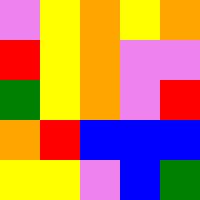[["violet", "yellow", "orange", "yellow", "orange"], ["red", "yellow", "orange", "violet", "violet"], ["green", "yellow", "orange", "violet", "red"], ["orange", "red", "blue", "blue", "blue"], ["yellow", "yellow", "violet", "blue", "green"]]